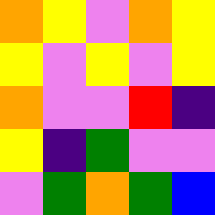[["orange", "yellow", "violet", "orange", "yellow"], ["yellow", "violet", "yellow", "violet", "yellow"], ["orange", "violet", "violet", "red", "indigo"], ["yellow", "indigo", "green", "violet", "violet"], ["violet", "green", "orange", "green", "blue"]]